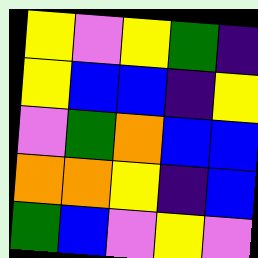[["yellow", "violet", "yellow", "green", "indigo"], ["yellow", "blue", "blue", "indigo", "yellow"], ["violet", "green", "orange", "blue", "blue"], ["orange", "orange", "yellow", "indigo", "blue"], ["green", "blue", "violet", "yellow", "violet"]]